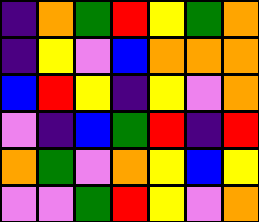[["indigo", "orange", "green", "red", "yellow", "green", "orange"], ["indigo", "yellow", "violet", "blue", "orange", "orange", "orange"], ["blue", "red", "yellow", "indigo", "yellow", "violet", "orange"], ["violet", "indigo", "blue", "green", "red", "indigo", "red"], ["orange", "green", "violet", "orange", "yellow", "blue", "yellow"], ["violet", "violet", "green", "red", "yellow", "violet", "orange"]]